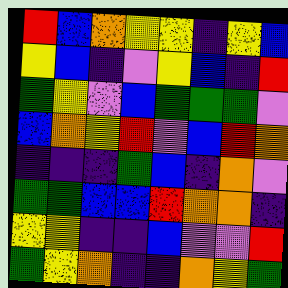[["red", "blue", "orange", "yellow", "yellow", "indigo", "yellow", "blue"], ["yellow", "blue", "indigo", "violet", "yellow", "blue", "indigo", "red"], ["green", "yellow", "violet", "blue", "green", "green", "green", "violet"], ["blue", "orange", "yellow", "red", "violet", "blue", "red", "orange"], ["indigo", "indigo", "indigo", "green", "blue", "indigo", "orange", "violet"], ["green", "green", "blue", "blue", "red", "orange", "orange", "indigo"], ["yellow", "yellow", "indigo", "indigo", "blue", "violet", "violet", "red"], ["green", "yellow", "orange", "indigo", "indigo", "orange", "yellow", "green"]]